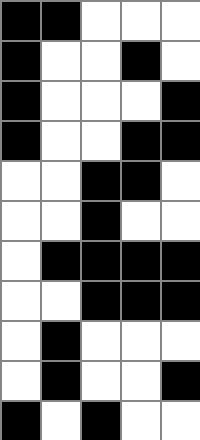[["black", "black", "white", "white", "white"], ["black", "white", "white", "black", "white"], ["black", "white", "white", "white", "black"], ["black", "white", "white", "black", "black"], ["white", "white", "black", "black", "white"], ["white", "white", "black", "white", "white"], ["white", "black", "black", "black", "black"], ["white", "white", "black", "black", "black"], ["white", "black", "white", "white", "white"], ["white", "black", "white", "white", "black"], ["black", "white", "black", "white", "white"]]